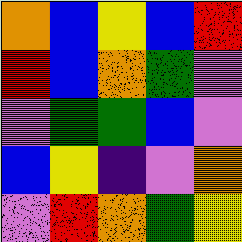[["orange", "blue", "yellow", "blue", "red"], ["red", "blue", "orange", "green", "violet"], ["violet", "green", "green", "blue", "violet"], ["blue", "yellow", "indigo", "violet", "orange"], ["violet", "red", "orange", "green", "yellow"]]